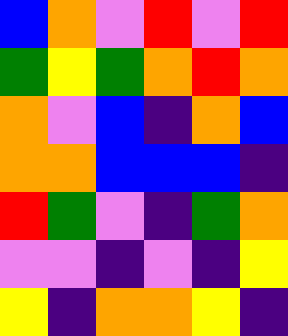[["blue", "orange", "violet", "red", "violet", "red"], ["green", "yellow", "green", "orange", "red", "orange"], ["orange", "violet", "blue", "indigo", "orange", "blue"], ["orange", "orange", "blue", "blue", "blue", "indigo"], ["red", "green", "violet", "indigo", "green", "orange"], ["violet", "violet", "indigo", "violet", "indigo", "yellow"], ["yellow", "indigo", "orange", "orange", "yellow", "indigo"]]